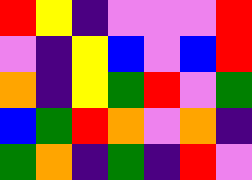[["red", "yellow", "indigo", "violet", "violet", "violet", "red"], ["violet", "indigo", "yellow", "blue", "violet", "blue", "red"], ["orange", "indigo", "yellow", "green", "red", "violet", "green"], ["blue", "green", "red", "orange", "violet", "orange", "indigo"], ["green", "orange", "indigo", "green", "indigo", "red", "violet"]]